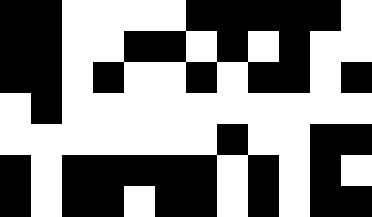[["black", "black", "white", "white", "white", "white", "black", "black", "black", "black", "black", "white"], ["black", "black", "white", "white", "black", "black", "white", "black", "white", "black", "white", "white"], ["black", "black", "white", "black", "white", "white", "black", "white", "black", "black", "white", "black"], ["white", "black", "white", "white", "white", "white", "white", "white", "white", "white", "white", "white"], ["white", "white", "white", "white", "white", "white", "white", "black", "white", "white", "black", "black"], ["black", "white", "black", "black", "black", "black", "black", "white", "black", "white", "black", "white"], ["black", "white", "black", "black", "white", "black", "black", "white", "black", "white", "black", "black"]]